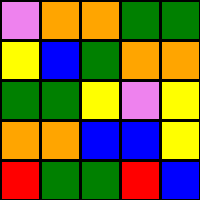[["violet", "orange", "orange", "green", "green"], ["yellow", "blue", "green", "orange", "orange"], ["green", "green", "yellow", "violet", "yellow"], ["orange", "orange", "blue", "blue", "yellow"], ["red", "green", "green", "red", "blue"]]